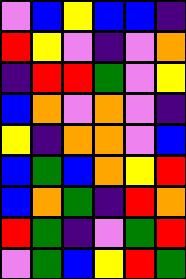[["violet", "blue", "yellow", "blue", "blue", "indigo"], ["red", "yellow", "violet", "indigo", "violet", "orange"], ["indigo", "red", "red", "green", "violet", "yellow"], ["blue", "orange", "violet", "orange", "violet", "indigo"], ["yellow", "indigo", "orange", "orange", "violet", "blue"], ["blue", "green", "blue", "orange", "yellow", "red"], ["blue", "orange", "green", "indigo", "red", "orange"], ["red", "green", "indigo", "violet", "green", "red"], ["violet", "green", "blue", "yellow", "red", "green"]]